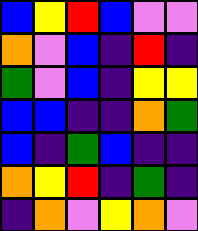[["blue", "yellow", "red", "blue", "violet", "violet"], ["orange", "violet", "blue", "indigo", "red", "indigo"], ["green", "violet", "blue", "indigo", "yellow", "yellow"], ["blue", "blue", "indigo", "indigo", "orange", "green"], ["blue", "indigo", "green", "blue", "indigo", "indigo"], ["orange", "yellow", "red", "indigo", "green", "indigo"], ["indigo", "orange", "violet", "yellow", "orange", "violet"]]